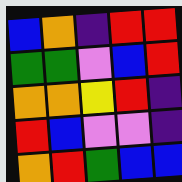[["blue", "orange", "indigo", "red", "red"], ["green", "green", "violet", "blue", "red"], ["orange", "orange", "yellow", "red", "indigo"], ["red", "blue", "violet", "violet", "indigo"], ["orange", "red", "green", "blue", "blue"]]